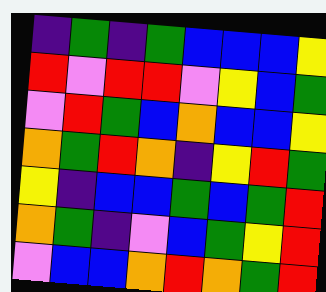[["indigo", "green", "indigo", "green", "blue", "blue", "blue", "yellow"], ["red", "violet", "red", "red", "violet", "yellow", "blue", "green"], ["violet", "red", "green", "blue", "orange", "blue", "blue", "yellow"], ["orange", "green", "red", "orange", "indigo", "yellow", "red", "green"], ["yellow", "indigo", "blue", "blue", "green", "blue", "green", "red"], ["orange", "green", "indigo", "violet", "blue", "green", "yellow", "red"], ["violet", "blue", "blue", "orange", "red", "orange", "green", "red"]]